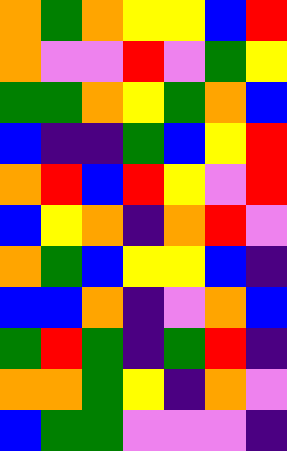[["orange", "green", "orange", "yellow", "yellow", "blue", "red"], ["orange", "violet", "violet", "red", "violet", "green", "yellow"], ["green", "green", "orange", "yellow", "green", "orange", "blue"], ["blue", "indigo", "indigo", "green", "blue", "yellow", "red"], ["orange", "red", "blue", "red", "yellow", "violet", "red"], ["blue", "yellow", "orange", "indigo", "orange", "red", "violet"], ["orange", "green", "blue", "yellow", "yellow", "blue", "indigo"], ["blue", "blue", "orange", "indigo", "violet", "orange", "blue"], ["green", "red", "green", "indigo", "green", "red", "indigo"], ["orange", "orange", "green", "yellow", "indigo", "orange", "violet"], ["blue", "green", "green", "violet", "violet", "violet", "indigo"]]